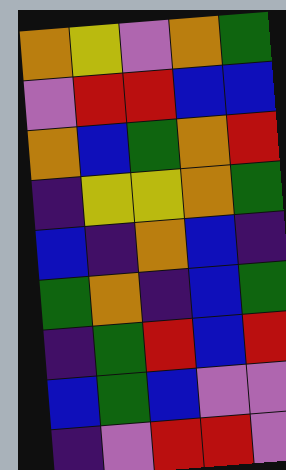[["orange", "yellow", "violet", "orange", "green"], ["violet", "red", "red", "blue", "blue"], ["orange", "blue", "green", "orange", "red"], ["indigo", "yellow", "yellow", "orange", "green"], ["blue", "indigo", "orange", "blue", "indigo"], ["green", "orange", "indigo", "blue", "green"], ["indigo", "green", "red", "blue", "red"], ["blue", "green", "blue", "violet", "violet"], ["indigo", "violet", "red", "red", "violet"]]